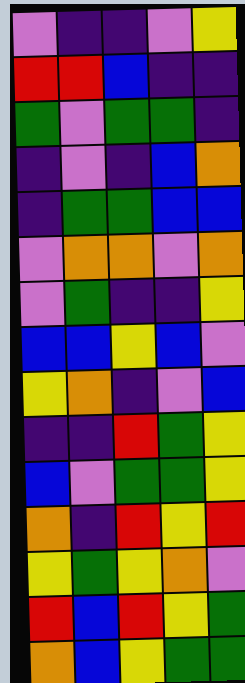[["violet", "indigo", "indigo", "violet", "yellow"], ["red", "red", "blue", "indigo", "indigo"], ["green", "violet", "green", "green", "indigo"], ["indigo", "violet", "indigo", "blue", "orange"], ["indigo", "green", "green", "blue", "blue"], ["violet", "orange", "orange", "violet", "orange"], ["violet", "green", "indigo", "indigo", "yellow"], ["blue", "blue", "yellow", "blue", "violet"], ["yellow", "orange", "indigo", "violet", "blue"], ["indigo", "indigo", "red", "green", "yellow"], ["blue", "violet", "green", "green", "yellow"], ["orange", "indigo", "red", "yellow", "red"], ["yellow", "green", "yellow", "orange", "violet"], ["red", "blue", "red", "yellow", "green"], ["orange", "blue", "yellow", "green", "green"]]